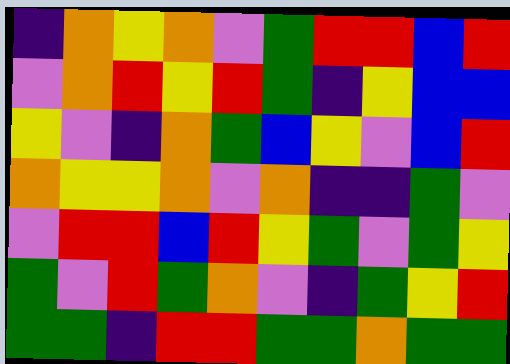[["indigo", "orange", "yellow", "orange", "violet", "green", "red", "red", "blue", "red"], ["violet", "orange", "red", "yellow", "red", "green", "indigo", "yellow", "blue", "blue"], ["yellow", "violet", "indigo", "orange", "green", "blue", "yellow", "violet", "blue", "red"], ["orange", "yellow", "yellow", "orange", "violet", "orange", "indigo", "indigo", "green", "violet"], ["violet", "red", "red", "blue", "red", "yellow", "green", "violet", "green", "yellow"], ["green", "violet", "red", "green", "orange", "violet", "indigo", "green", "yellow", "red"], ["green", "green", "indigo", "red", "red", "green", "green", "orange", "green", "green"]]